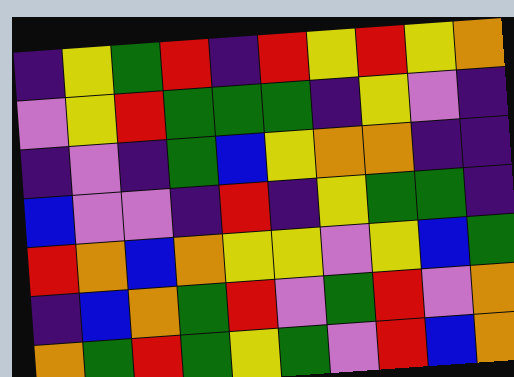[["indigo", "yellow", "green", "red", "indigo", "red", "yellow", "red", "yellow", "orange"], ["violet", "yellow", "red", "green", "green", "green", "indigo", "yellow", "violet", "indigo"], ["indigo", "violet", "indigo", "green", "blue", "yellow", "orange", "orange", "indigo", "indigo"], ["blue", "violet", "violet", "indigo", "red", "indigo", "yellow", "green", "green", "indigo"], ["red", "orange", "blue", "orange", "yellow", "yellow", "violet", "yellow", "blue", "green"], ["indigo", "blue", "orange", "green", "red", "violet", "green", "red", "violet", "orange"], ["orange", "green", "red", "green", "yellow", "green", "violet", "red", "blue", "orange"]]